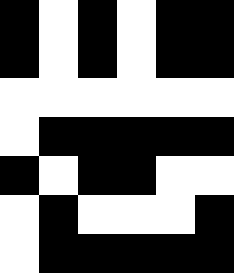[["black", "white", "black", "white", "black", "black"], ["black", "white", "black", "white", "black", "black"], ["white", "white", "white", "white", "white", "white"], ["white", "black", "black", "black", "black", "black"], ["black", "white", "black", "black", "white", "white"], ["white", "black", "white", "white", "white", "black"], ["white", "black", "black", "black", "black", "black"]]